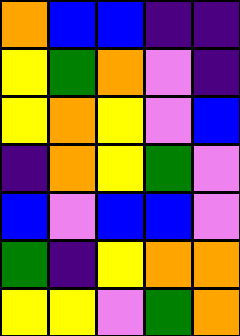[["orange", "blue", "blue", "indigo", "indigo"], ["yellow", "green", "orange", "violet", "indigo"], ["yellow", "orange", "yellow", "violet", "blue"], ["indigo", "orange", "yellow", "green", "violet"], ["blue", "violet", "blue", "blue", "violet"], ["green", "indigo", "yellow", "orange", "orange"], ["yellow", "yellow", "violet", "green", "orange"]]